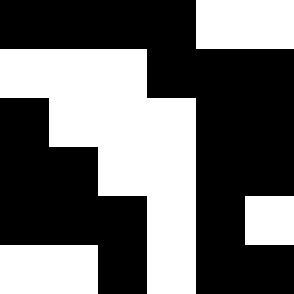[["black", "black", "black", "black", "white", "white"], ["white", "white", "white", "black", "black", "black"], ["black", "white", "white", "white", "black", "black"], ["black", "black", "white", "white", "black", "black"], ["black", "black", "black", "white", "black", "white"], ["white", "white", "black", "white", "black", "black"]]